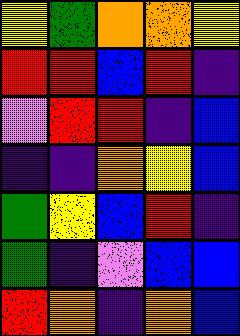[["yellow", "green", "orange", "orange", "yellow"], ["red", "red", "blue", "red", "indigo"], ["violet", "red", "red", "indigo", "blue"], ["indigo", "indigo", "orange", "yellow", "blue"], ["green", "yellow", "blue", "red", "indigo"], ["green", "indigo", "violet", "blue", "blue"], ["red", "orange", "indigo", "orange", "blue"]]